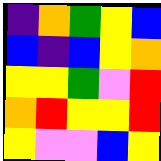[["indigo", "orange", "green", "yellow", "blue"], ["blue", "indigo", "blue", "yellow", "orange"], ["yellow", "yellow", "green", "violet", "red"], ["orange", "red", "yellow", "yellow", "red"], ["yellow", "violet", "violet", "blue", "yellow"]]